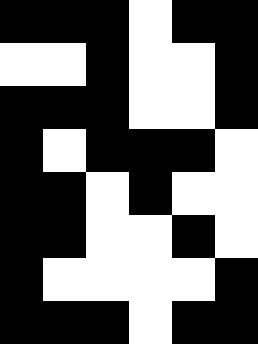[["black", "black", "black", "white", "black", "black"], ["white", "white", "black", "white", "white", "black"], ["black", "black", "black", "white", "white", "black"], ["black", "white", "black", "black", "black", "white"], ["black", "black", "white", "black", "white", "white"], ["black", "black", "white", "white", "black", "white"], ["black", "white", "white", "white", "white", "black"], ["black", "black", "black", "white", "black", "black"]]